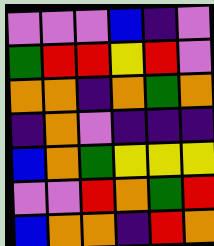[["violet", "violet", "violet", "blue", "indigo", "violet"], ["green", "red", "red", "yellow", "red", "violet"], ["orange", "orange", "indigo", "orange", "green", "orange"], ["indigo", "orange", "violet", "indigo", "indigo", "indigo"], ["blue", "orange", "green", "yellow", "yellow", "yellow"], ["violet", "violet", "red", "orange", "green", "red"], ["blue", "orange", "orange", "indigo", "red", "orange"]]